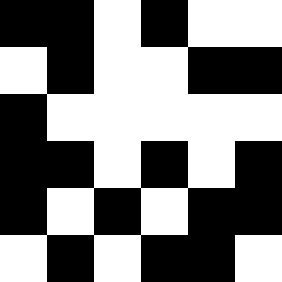[["black", "black", "white", "black", "white", "white"], ["white", "black", "white", "white", "black", "black"], ["black", "white", "white", "white", "white", "white"], ["black", "black", "white", "black", "white", "black"], ["black", "white", "black", "white", "black", "black"], ["white", "black", "white", "black", "black", "white"]]